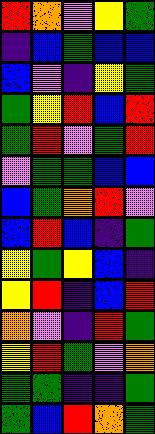[["red", "orange", "violet", "yellow", "green"], ["indigo", "blue", "green", "blue", "blue"], ["blue", "violet", "indigo", "yellow", "green"], ["green", "yellow", "red", "blue", "red"], ["green", "red", "violet", "green", "red"], ["violet", "green", "green", "blue", "blue"], ["blue", "green", "orange", "red", "violet"], ["blue", "red", "blue", "indigo", "green"], ["yellow", "green", "yellow", "blue", "indigo"], ["yellow", "red", "indigo", "blue", "red"], ["orange", "violet", "indigo", "red", "green"], ["yellow", "red", "green", "violet", "orange"], ["green", "green", "indigo", "indigo", "green"], ["green", "blue", "red", "orange", "green"]]